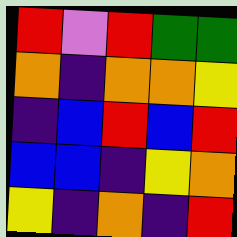[["red", "violet", "red", "green", "green"], ["orange", "indigo", "orange", "orange", "yellow"], ["indigo", "blue", "red", "blue", "red"], ["blue", "blue", "indigo", "yellow", "orange"], ["yellow", "indigo", "orange", "indigo", "red"]]